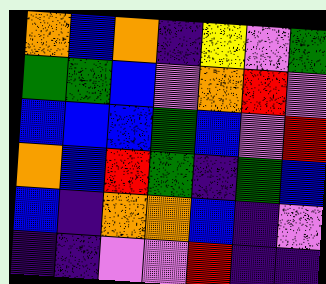[["orange", "blue", "orange", "indigo", "yellow", "violet", "green"], ["green", "green", "blue", "violet", "orange", "red", "violet"], ["blue", "blue", "blue", "green", "blue", "violet", "red"], ["orange", "blue", "red", "green", "indigo", "green", "blue"], ["blue", "indigo", "orange", "orange", "blue", "indigo", "violet"], ["indigo", "indigo", "violet", "violet", "red", "indigo", "indigo"]]